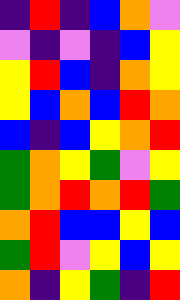[["indigo", "red", "indigo", "blue", "orange", "violet"], ["violet", "indigo", "violet", "indigo", "blue", "yellow"], ["yellow", "red", "blue", "indigo", "orange", "yellow"], ["yellow", "blue", "orange", "blue", "red", "orange"], ["blue", "indigo", "blue", "yellow", "orange", "red"], ["green", "orange", "yellow", "green", "violet", "yellow"], ["green", "orange", "red", "orange", "red", "green"], ["orange", "red", "blue", "blue", "yellow", "blue"], ["green", "red", "violet", "yellow", "blue", "yellow"], ["orange", "indigo", "yellow", "green", "indigo", "red"]]